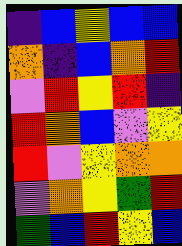[["indigo", "blue", "yellow", "blue", "blue"], ["orange", "indigo", "blue", "orange", "red"], ["violet", "red", "yellow", "red", "indigo"], ["red", "orange", "blue", "violet", "yellow"], ["red", "violet", "yellow", "orange", "orange"], ["violet", "orange", "yellow", "green", "red"], ["green", "blue", "red", "yellow", "blue"]]